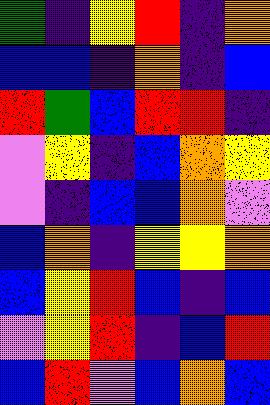[["green", "indigo", "yellow", "red", "indigo", "orange"], ["blue", "blue", "indigo", "orange", "indigo", "blue"], ["red", "green", "blue", "red", "red", "indigo"], ["violet", "yellow", "indigo", "blue", "orange", "yellow"], ["violet", "indigo", "blue", "blue", "orange", "violet"], ["blue", "orange", "indigo", "yellow", "yellow", "orange"], ["blue", "yellow", "red", "blue", "indigo", "blue"], ["violet", "yellow", "red", "indigo", "blue", "red"], ["blue", "red", "violet", "blue", "orange", "blue"]]